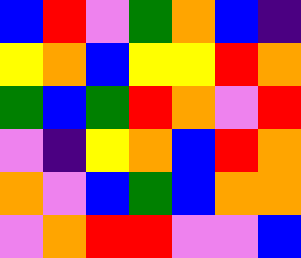[["blue", "red", "violet", "green", "orange", "blue", "indigo"], ["yellow", "orange", "blue", "yellow", "yellow", "red", "orange"], ["green", "blue", "green", "red", "orange", "violet", "red"], ["violet", "indigo", "yellow", "orange", "blue", "red", "orange"], ["orange", "violet", "blue", "green", "blue", "orange", "orange"], ["violet", "orange", "red", "red", "violet", "violet", "blue"]]